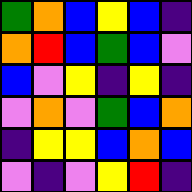[["green", "orange", "blue", "yellow", "blue", "indigo"], ["orange", "red", "blue", "green", "blue", "violet"], ["blue", "violet", "yellow", "indigo", "yellow", "indigo"], ["violet", "orange", "violet", "green", "blue", "orange"], ["indigo", "yellow", "yellow", "blue", "orange", "blue"], ["violet", "indigo", "violet", "yellow", "red", "indigo"]]